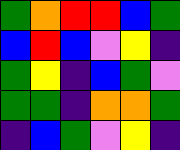[["green", "orange", "red", "red", "blue", "green"], ["blue", "red", "blue", "violet", "yellow", "indigo"], ["green", "yellow", "indigo", "blue", "green", "violet"], ["green", "green", "indigo", "orange", "orange", "green"], ["indigo", "blue", "green", "violet", "yellow", "indigo"]]